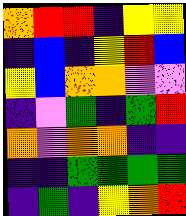[["orange", "red", "red", "indigo", "yellow", "yellow"], ["indigo", "blue", "indigo", "yellow", "red", "blue"], ["yellow", "blue", "orange", "orange", "violet", "violet"], ["indigo", "violet", "green", "indigo", "green", "red"], ["orange", "violet", "orange", "orange", "indigo", "indigo"], ["indigo", "indigo", "green", "green", "green", "green"], ["indigo", "green", "indigo", "yellow", "orange", "red"]]